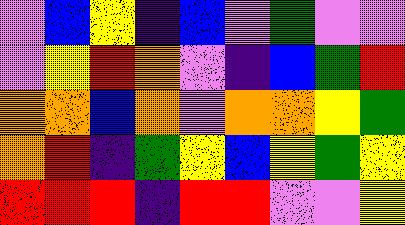[["violet", "blue", "yellow", "indigo", "blue", "violet", "green", "violet", "violet"], ["violet", "yellow", "red", "orange", "violet", "indigo", "blue", "green", "red"], ["orange", "orange", "blue", "orange", "violet", "orange", "orange", "yellow", "green"], ["orange", "red", "indigo", "green", "yellow", "blue", "yellow", "green", "yellow"], ["red", "red", "red", "indigo", "red", "red", "violet", "violet", "yellow"]]